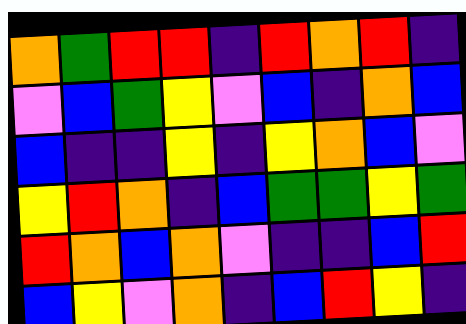[["orange", "green", "red", "red", "indigo", "red", "orange", "red", "indigo"], ["violet", "blue", "green", "yellow", "violet", "blue", "indigo", "orange", "blue"], ["blue", "indigo", "indigo", "yellow", "indigo", "yellow", "orange", "blue", "violet"], ["yellow", "red", "orange", "indigo", "blue", "green", "green", "yellow", "green"], ["red", "orange", "blue", "orange", "violet", "indigo", "indigo", "blue", "red"], ["blue", "yellow", "violet", "orange", "indigo", "blue", "red", "yellow", "indigo"]]